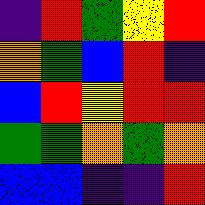[["indigo", "red", "green", "yellow", "red"], ["orange", "green", "blue", "red", "indigo"], ["blue", "red", "yellow", "red", "red"], ["green", "green", "orange", "green", "orange"], ["blue", "blue", "indigo", "indigo", "red"]]